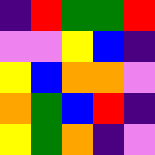[["indigo", "red", "green", "green", "red"], ["violet", "violet", "yellow", "blue", "indigo"], ["yellow", "blue", "orange", "orange", "violet"], ["orange", "green", "blue", "red", "indigo"], ["yellow", "green", "orange", "indigo", "violet"]]